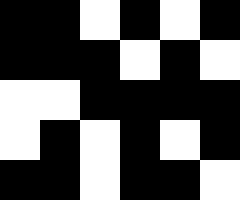[["black", "black", "white", "black", "white", "black"], ["black", "black", "black", "white", "black", "white"], ["white", "white", "black", "black", "black", "black"], ["white", "black", "white", "black", "white", "black"], ["black", "black", "white", "black", "black", "white"]]